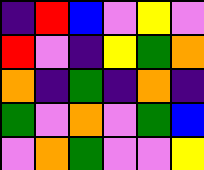[["indigo", "red", "blue", "violet", "yellow", "violet"], ["red", "violet", "indigo", "yellow", "green", "orange"], ["orange", "indigo", "green", "indigo", "orange", "indigo"], ["green", "violet", "orange", "violet", "green", "blue"], ["violet", "orange", "green", "violet", "violet", "yellow"]]